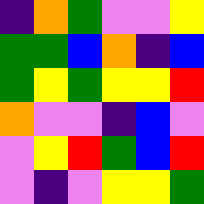[["indigo", "orange", "green", "violet", "violet", "yellow"], ["green", "green", "blue", "orange", "indigo", "blue"], ["green", "yellow", "green", "yellow", "yellow", "red"], ["orange", "violet", "violet", "indigo", "blue", "violet"], ["violet", "yellow", "red", "green", "blue", "red"], ["violet", "indigo", "violet", "yellow", "yellow", "green"]]